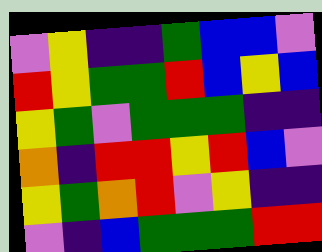[["violet", "yellow", "indigo", "indigo", "green", "blue", "blue", "violet"], ["red", "yellow", "green", "green", "red", "blue", "yellow", "blue"], ["yellow", "green", "violet", "green", "green", "green", "indigo", "indigo"], ["orange", "indigo", "red", "red", "yellow", "red", "blue", "violet"], ["yellow", "green", "orange", "red", "violet", "yellow", "indigo", "indigo"], ["violet", "indigo", "blue", "green", "green", "green", "red", "red"]]